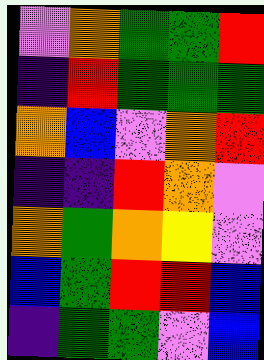[["violet", "orange", "green", "green", "red"], ["indigo", "red", "green", "green", "green"], ["orange", "blue", "violet", "orange", "red"], ["indigo", "indigo", "red", "orange", "violet"], ["orange", "green", "orange", "yellow", "violet"], ["blue", "green", "red", "red", "blue"], ["indigo", "green", "green", "violet", "blue"]]